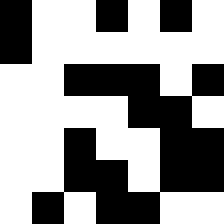[["black", "white", "white", "black", "white", "black", "white"], ["black", "white", "white", "white", "white", "white", "white"], ["white", "white", "black", "black", "black", "white", "black"], ["white", "white", "white", "white", "black", "black", "white"], ["white", "white", "black", "white", "white", "black", "black"], ["white", "white", "black", "black", "white", "black", "black"], ["white", "black", "white", "black", "black", "white", "white"]]